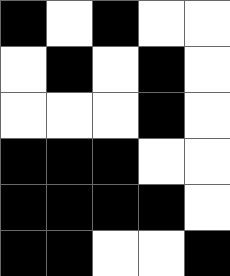[["black", "white", "black", "white", "white"], ["white", "black", "white", "black", "white"], ["white", "white", "white", "black", "white"], ["black", "black", "black", "white", "white"], ["black", "black", "black", "black", "white"], ["black", "black", "white", "white", "black"]]